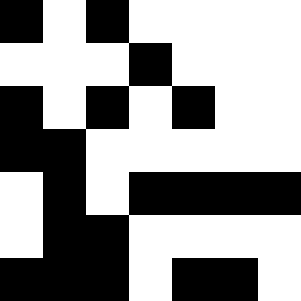[["black", "white", "black", "white", "white", "white", "white"], ["white", "white", "white", "black", "white", "white", "white"], ["black", "white", "black", "white", "black", "white", "white"], ["black", "black", "white", "white", "white", "white", "white"], ["white", "black", "white", "black", "black", "black", "black"], ["white", "black", "black", "white", "white", "white", "white"], ["black", "black", "black", "white", "black", "black", "white"]]